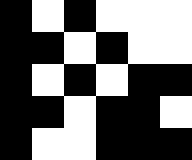[["black", "white", "black", "white", "white", "white"], ["black", "black", "white", "black", "white", "white"], ["black", "white", "black", "white", "black", "black"], ["black", "black", "white", "black", "black", "white"], ["black", "white", "white", "black", "black", "black"]]